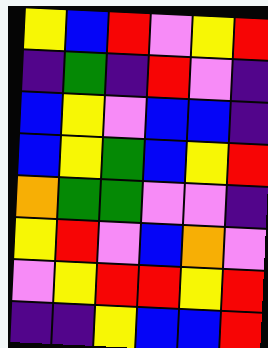[["yellow", "blue", "red", "violet", "yellow", "red"], ["indigo", "green", "indigo", "red", "violet", "indigo"], ["blue", "yellow", "violet", "blue", "blue", "indigo"], ["blue", "yellow", "green", "blue", "yellow", "red"], ["orange", "green", "green", "violet", "violet", "indigo"], ["yellow", "red", "violet", "blue", "orange", "violet"], ["violet", "yellow", "red", "red", "yellow", "red"], ["indigo", "indigo", "yellow", "blue", "blue", "red"]]